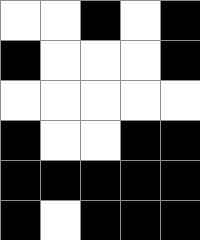[["white", "white", "black", "white", "black"], ["black", "white", "white", "white", "black"], ["white", "white", "white", "white", "white"], ["black", "white", "white", "black", "black"], ["black", "black", "black", "black", "black"], ["black", "white", "black", "black", "black"]]